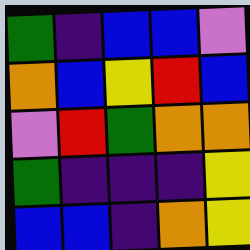[["green", "indigo", "blue", "blue", "violet"], ["orange", "blue", "yellow", "red", "blue"], ["violet", "red", "green", "orange", "orange"], ["green", "indigo", "indigo", "indigo", "yellow"], ["blue", "blue", "indigo", "orange", "yellow"]]